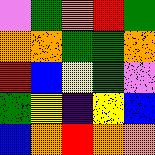[["violet", "green", "orange", "red", "green"], ["orange", "orange", "green", "green", "orange"], ["red", "blue", "yellow", "green", "violet"], ["green", "yellow", "indigo", "yellow", "blue"], ["blue", "orange", "red", "orange", "orange"]]